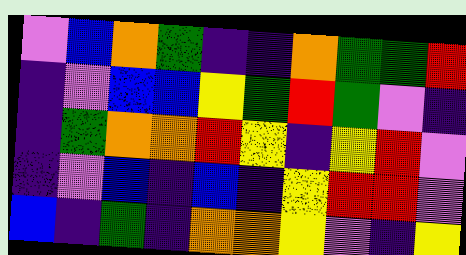[["violet", "blue", "orange", "green", "indigo", "indigo", "orange", "green", "green", "red"], ["indigo", "violet", "blue", "blue", "yellow", "green", "red", "green", "violet", "indigo"], ["indigo", "green", "orange", "orange", "red", "yellow", "indigo", "yellow", "red", "violet"], ["indigo", "violet", "blue", "indigo", "blue", "indigo", "yellow", "red", "red", "violet"], ["blue", "indigo", "green", "indigo", "orange", "orange", "yellow", "violet", "indigo", "yellow"]]